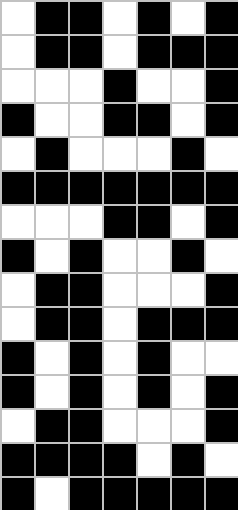[["white", "black", "black", "white", "black", "white", "black"], ["white", "black", "black", "white", "black", "black", "black"], ["white", "white", "white", "black", "white", "white", "black"], ["black", "white", "white", "black", "black", "white", "black"], ["white", "black", "white", "white", "white", "black", "white"], ["black", "black", "black", "black", "black", "black", "black"], ["white", "white", "white", "black", "black", "white", "black"], ["black", "white", "black", "white", "white", "black", "white"], ["white", "black", "black", "white", "white", "white", "black"], ["white", "black", "black", "white", "black", "black", "black"], ["black", "white", "black", "white", "black", "white", "white"], ["black", "white", "black", "white", "black", "white", "black"], ["white", "black", "black", "white", "white", "white", "black"], ["black", "black", "black", "black", "white", "black", "white"], ["black", "white", "black", "black", "black", "black", "black"]]